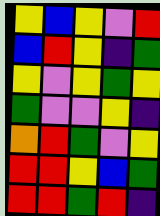[["yellow", "blue", "yellow", "violet", "red"], ["blue", "red", "yellow", "indigo", "green"], ["yellow", "violet", "yellow", "green", "yellow"], ["green", "violet", "violet", "yellow", "indigo"], ["orange", "red", "green", "violet", "yellow"], ["red", "red", "yellow", "blue", "green"], ["red", "red", "green", "red", "indigo"]]